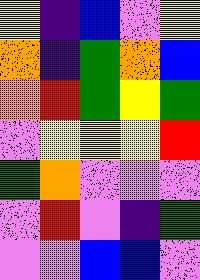[["yellow", "indigo", "blue", "violet", "yellow"], ["orange", "indigo", "green", "orange", "blue"], ["orange", "red", "green", "yellow", "green"], ["violet", "yellow", "yellow", "yellow", "red"], ["green", "orange", "violet", "violet", "violet"], ["violet", "red", "violet", "indigo", "green"], ["violet", "violet", "blue", "blue", "violet"]]